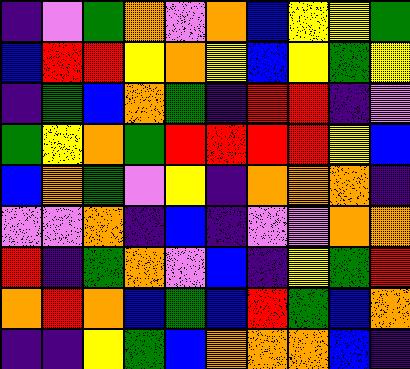[["indigo", "violet", "green", "orange", "violet", "orange", "blue", "yellow", "yellow", "green"], ["blue", "red", "red", "yellow", "orange", "yellow", "blue", "yellow", "green", "yellow"], ["indigo", "green", "blue", "orange", "green", "indigo", "red", "red", "indigo", "violet"], ["green", "yellow", "orange", "green", "red", "red", "red", "red", "yellow", "blue"], ["blue", "orange", "green", "violet", "yellow", "indigo", "orange", "orange", "orange", "indigo"], ["violet", "violet", "orange", "indigo", "blue", "indigo", "violet", "violet", "orange", "orange"], ["red", "indigo", "green", "orange", "violet", "blue", "indigo", "yellow", "green", "red"], ["orange", "red", "orange", "blue", "green", "blue", "red", "green", "blue", "orange"], ["indigo", "indigo", "yellow", "green", "blue", "orange", "orange", "orange", "blue", "indigo"]]